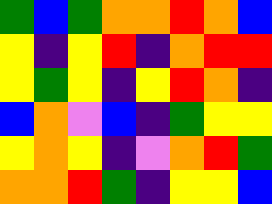[["green", "blue", "green", "orange", "orange", "red", "orange", "blue"], ["yellow", "indigo", "yellow", "red", "indigo", "orange", "red", "red"], ["yellow", "green", "yellow", "indigo", "yellow", "red", "orange", "indigo"], ["blue", "orange", "violet", "blue", "indigo", "green", "yellow", "yellow"], ["yellow", "orange", "yellow", "indigo", "violet", "orange", "red", "green"], ["orange", "orange", "red", "green", "indigo", "yellow", "yellow", "blue"]]